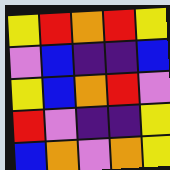[["yellow", "red", "orange", "red", "yellow"], ["violet", "blue", "indigo", "indigo", "blue"], ["yellow", "blue", "orange", "red", "violet"], ["red", "violet", "indigo", "indigo", "yellow"], ["blue", "orange", "violet", "orange", "yellow"]]